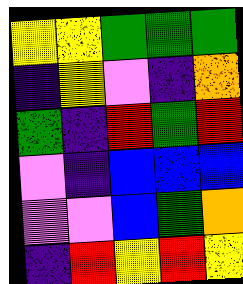[["yellow", "yellow", "green", "green", "green"], ["indigo", "yellow", "violet", "indigo", "orange"], ["green", "indigo", "red", "green", "red"], ["violet", "indigo", "blue", "blue", "blue"], ["violet", "violet", "blue", "green", "orange"], ["indigo", "red", "yellow", "red", "yellow"]]